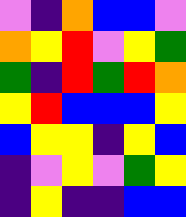[["violet", "indigo", "orange", "blue", "blue", "violet"], ["orange", "yellow", "red", "violet", "yellow", "green"], ["green", "indigo", "red", "green", "red", "orange"], ["yellow", "red", "blue", "blue", "blue", "yellow"], ["blue", "yellow", "yellow", "indigo", "yellow", "blue"], ["indigo", "violet", "yellow", "violet", "green", "yellow"], ["indigo", "yellow", "indigo", "indigo", "blue", "blue"]]